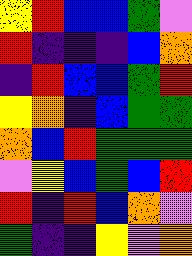[["yellow", "red", "blue", "blue", "green", "violet"], ["red", "indigo", "indigo", "indigo", "blue", "orange"], ["indigo", "red", "blue", "blue", "green", "red"], ["yellow", "orange", "indigo", "blue", "green", "green"], ["orange", "blue", "red", "green", "green", "green"], ["violet", "yellow", "blue", "green", "blue", "red"], ["red", "indigo", "red", "blue", "orange", "violet"], ["green", "indigo", "indigo", "yellow", "violet", "orange"]]